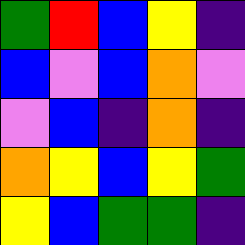[["green", "red", "blue", "yellow", "indigo"], ["blue", "violet", "blue", "orange", "violet"], ["violet", "blue", "indigo", "orange", "indigo"], ["orange", "yellow", "blue", "yellow", "green"], ["yellow", "blue", "green", "green", "indigo"]]